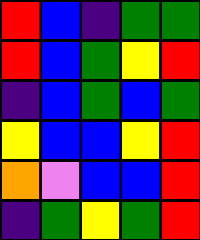[["red", "blue", "indigo", "green", "green"], ["red", "blue", "green", "yellow", "red"], ["indigo", "blue", "green", "blue", "green"], ["yellow", "blue", "blue", "yellow", "red"], ["orange", "violet", "blue", "blue", "red"], ["indigo", "green", "yellow", "green", "red"]]